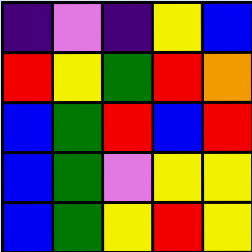[["indigo", "violet", "indigo", "yellow", "blue"], ["red", "yellow", "green", "red", "orange"], ["blue", "green", "red", "blue", "red"], ["blue", "green", "violet", "yellow", "yellow"], ["blue", "green", "yellow", "red", "yellow"]]